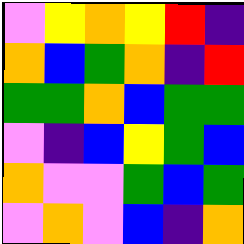[["violet", "yellow", "orange", "yellow", "red", "indigo"], ["orange", "blue", "green", "orange", "indigo", "red"], ["green", "green", "orange", "blue", "green", "green"], ["violet", "indigo", "blue", "yellow", "green", "blue"], ["orange", "violet", "violet", "green", "blue", "green"], ["violet", "orange", "violet", "blue", "indigo", "orange"]]